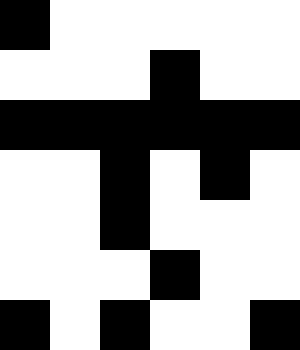[["black", "white", "white", "white", "white", "white"], ["white", "white", "white", "black", "white", "white"], ["black", "black", "black", "black", "black", "black"], ["white", "white", "black", "white", "black", "white"], ["white", "white", "black", "white", "white", "white"], ["white", "white", "white", "black", "white", "white"], ["black", "white", "black", "white", "white", "black"]]